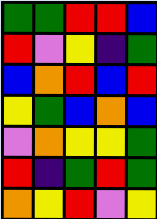[["green", "green", "red", "red", "blue"], ["red", "violet", "yellow", "indigo", "green"], ["blue", "orange", "red", "blue", "red"], ["yellow", "green", "blue", "orange", "blue"], ["violet", "orange", "yellow", "yellow", "green"], ["red", "indigo", "green", "red", "green"], ["orange", "yellow", "red", "violet", "yellow"]]